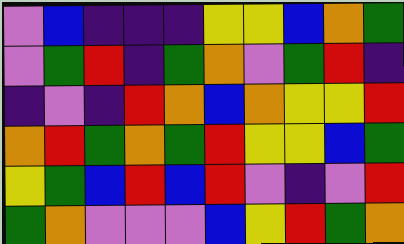[["violet", "blue", "indigo", "indigo", "indigo", "yellow", "yellow", "blue", "orange", "green"], ["violet", "green", "red", "indigo", "green", "orange", "violet", "green", "red", "indigo"], ["indigo", "violet", "indigo", "red", "orange", "blue", "orange", "yellow", "yellow", "red"], ["orange", "red", "green", "orange", "green", "red", "yellow", "yellow", "blue", "green"], ["yellow", "green", "blue", "red", "blue", "red", "violet", "indigo", "violet", "red"], ["green", "orange", "violet", "violet", "violet", "blue", "yellow", "red", "green", "orange"]]